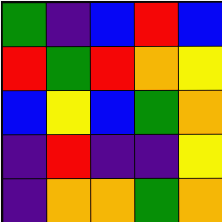[["green", "indigo", "blue", "red", "blue"], ["red", "green", "red", "orange", "yellow"], ["blue", "yellow", "blue", "green", "orange"], ["indigo", "red", "indigo", "indigo", "yellow"], ["indigo", "orange", "orange", "green", "orange"]]